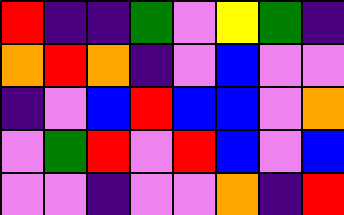[["red", "indigo", "indigo", "green", "violet", "yellow", "green", "indigo"], ["orange", "red", "orange", "indigo", "violet", "blue", "violet", "violet"], ["indigo", "violet", "blue", "red", "blue", "blue", "violet", "orange"], ["violet", "green", "red", "violet", "red", "blue", "violet", "blue"], ["violet", "violet", "indigo", "violet", "violet", "orange", "indigo", "red"]]